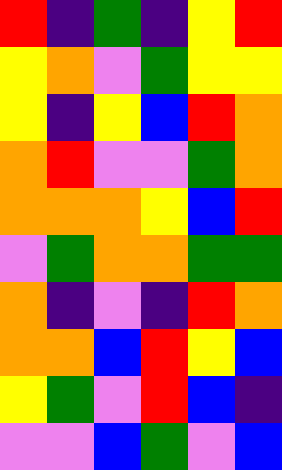[["red", "indigo", "green", "indigo", "yellow", "red"], ["yellow", "orange", "violet", "green", "yellow", "yellow"], ["yellow", "indigo", "yellow", "blue", "red", "orange"], ["orange", "red", "violet", "violet", "green", "orange"], ["orange", "orange", "orange", "yellow", "blue", "red"], ["violet", "green", "orange", "orange", "green", "green"], ["orange", "indigo", "violet", "indigo", "red", "orange"], ["orange", "orange", "blue", "red", "yellow", "blue"], ["yellow", "green", "violet", "red", "blue", "indigo"], ["violet", "violet", "blue", "green", "violet", "blue"]]